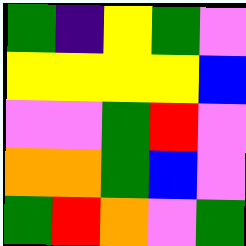[["green", "indigo", "yellow", "green", "violet"], ["yellow", "yellow", "yellow", "yellow", "blue"], ["violet", "violet", "green", "red", "violet"], ["orange", "orange", "green", "blue", "violet"], ["green", "red", "orange", "violet", "green"]]